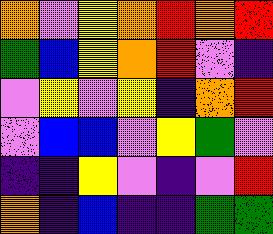[["orange", "violet", "yellow", "orange", "red", "orange", "red"], ["green", "blue", "yellow", "orange", "red", "violet", "indigo"], ["violet", "yellow", "violet", "yellow", "indigo", "orange", "red"], ["violet", "blue", "blue", "violet", "yellow", "green", "violet"], ["indigo", "indigo", "yellow", "violet", "indigo", "violet", "red"], ["orange", "indigo", "blue", "indigo", "indigo", "green", "green"]]